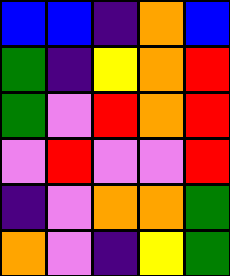[["blue", "blue", "indigo", "orange", "blue"], ["green", "indigo", "yellow", "orange", "red"], ["green", "violet", "red", "orange", "red"], ["violet", "red", "violet", "violet", "red"], ["indigo", "violet", "orange", "orange", "green"], ["orange", "violet", "indigo", "yellow", "green"]]